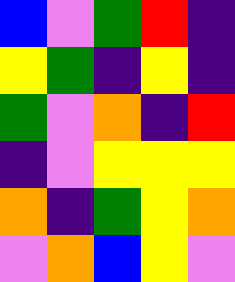[["blue", "violet", "green", "red", "indigo"], ["yellow", "green", "indigo", "yellow", "indigo"], ["green", "violet", "orange", "indigo", "red"], ["indigo", "violet", "yellow", "yellow", "yellow"], ["orange", "indigo", "green", "yellow", "orange"], ["violet", "orange", "blue", "yellow", "violet"]]